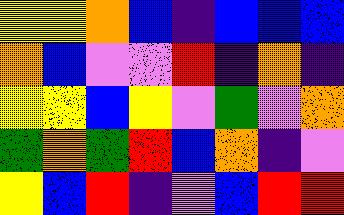[["yellow", "yellow", "orange", "blue", "indigo", "blue", "blue", "blue"], ["orange", "blue", "violet", "violet", "red", "indigo", "orange", "indigo"], ["yellow", "yellow", "blue", "yellow", "violet", "green", "violet", "orange"], ["green", "orange", "green", "red", "blue", "orange", "indigo", "violet"], ["yellow", "blue", "red", "indigo", "violet", "blue", "red", "red"]]